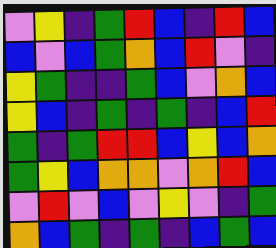[["violet", "yellow", "indigo", "green", "red", "blue", "indigo", "red", "blue"], ["blue", "violet", "blue", "green", "orange", "blue", "red", "violet", "indigo"], ["yellow", "green", "indigo", "indigo", "green", "blue", "violet", "orange", "blue"], ["yellow", "blue", "indigo", "green", "indigo", "green", "indigo", "blue", "red"], ["green", "indigo", "green", "red", "red", "blue", "yellow", "blue", "orange"], ["green", "yellow", "blue", "orange", "orange", "violet", "orange", "red", "blue"], ["violet", "red", "violet", "blue", "violet", "yellow", "violet", "indigo", "green"], ["orange", "blue", "green", "indigo", "green", "indigo", "blue", "green", "blue"]]